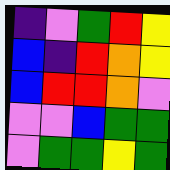[["indigo", "violet", "green", "red", "yellow"], ["blue", "indigo", "red", "orange", "yellow"], ["blue", "red", "red", "orange", "violet"], ["violet", "violet", "blue", "green", "green"], ["violet", "green", "green", "yellow", "green"]]